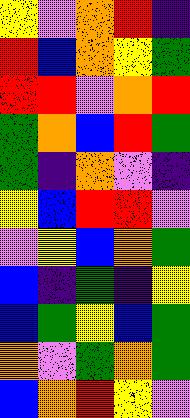[["yellow", "violet", "orange", "red", "indigo"], ["red", "blue", "orange", "yellow", "green"], ["red", "red", "violet", "orange", "red"], ["green", "orange", "blue", "red", "green"], ["green", "indigo", "orange", "violet", "indigo"], ["yellow", "blue", "red", "red", "violet"], ["violet", "yellow", "blue", "orange", "green"], ["blue", "indigo", "green", "indigo", "yellow"], ["blue", "green", "yellow", "blue", "green"], ["orange", "violet", "green", "orange", "green"], ["blue", "orange", "red", "yellow", "violet"]]